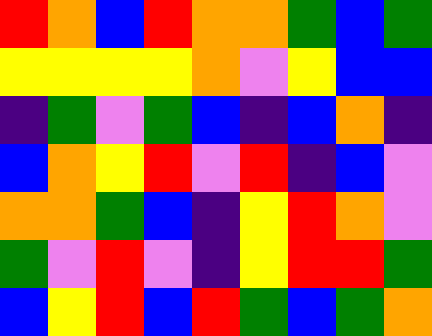[["red", "orange", "blue", "red", "orange", "orange", "green", "blue", "green"], ["yellow", "yellow", "yellow", "yellow", "orange", "violet", "yellow", "blue", "blue"], ["indigo", "green", "violet", "green", "blue", "indigo", "blue", "orange", "indigo"], ["blue", "orange", "yellow", "red", "violet", "red", "indigo", "blue", "violet"], ["orange", "orange", "green", "blue", "indigo", "yellow", "red", "orange", "violet"], ["green", "violet", "red", "violet", "indigo", "yellow", "red", "red", "green"], ["blue", "yellow", "red", "blue", "red", "green", "blue", "green", "orange"]]